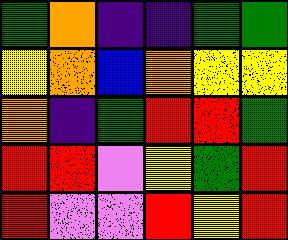[["green", "orange", "indigo", "indigo", "green", "green"], ["yellow", "orange", "blue", "orange", "yellow", "yellow"], ["orange", "indigo", "green", "red", "red", "green"], ["red", "red", "violet", "yellow", "green", "red"], ["red", "violet", "violet", "red", "yellow", "red"]]